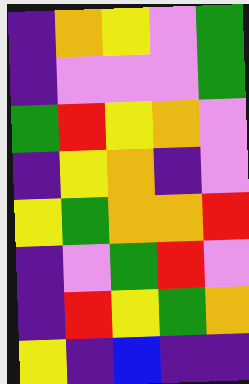[["indigo", "orange", "yellow", "violet", "green"], ["indigo", "violet", "violet", "violet", "green"], ["green", "red", "yellow", "orange", "violet"], ["indigo", "yellow", "orange", "indigo", "violet"], ["yellow", "green", "orange", "orange", "red"], ["indigo", "violet", "green", "red", "violet"], ["indigo", "red", "yellow", "green", "orange"], ["yellow", "indigo", "blue", "indigo", "indigo"]]